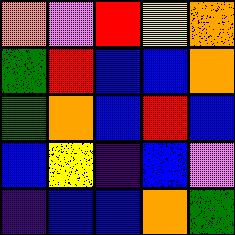[["orange", "violet", "red", "yellow", "orange"], ["green", "red", "blue", "blue", "orange"], ["green", "orange", "blue", "red", "blue"], ["blue", "yellow", "indigo", "blue", "violet"], ["indigo", "blue", "blue", "orange", "green"]]